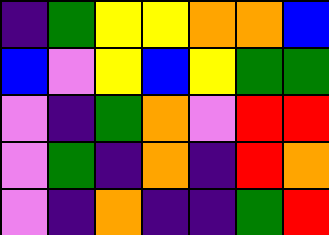[["indigo", "green", "yellow", "yellow", "orange", "orange", "blue"], ["blue", "violet", "yellow", "blue", "yellow", "green", "green"], ["violet", "indigo", "green", "orange", "violet", "red", "red"], ["violet", "green", "indigo", "orange", "indigo", "red", "orange"], ["violet", "indigo", "orange", "indigo", "indigo", "green", "red"]]